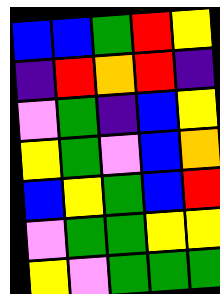[["blue", "blue", "green", "red", "yellow"], ["indigo", "red", "orange", "red", "indigo"], ["violet", "green", "indigo", "blue", "yellow"], ["yellow", "green", "violet", "blue", "orange"], ["blue", "yellow", "green", "blue", "red"], ["violet", "green", "green", "yellow", "yellow"], ["yellow", "violet", "green", "green", "green"]]